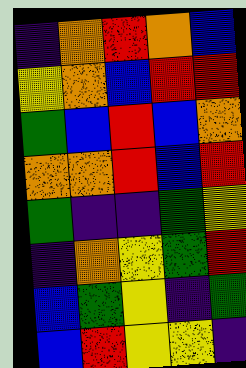[["indigo", "orange", "red", "orange", "blue"], ["yellow", "orange", "blue", "red", "red"], ["green", "blue", "red", "blue", "orange"], ["orange", "orange", "red", "blue", "red"], ["green", "indigo", "indigo", "green", "yellow"], ["indigo", "orange", "yellow", "green", "red"], ["blue", "green", "yellow", "indigo", "green"], ["blue", "red", "yellow", "yellow", "indigo"]]